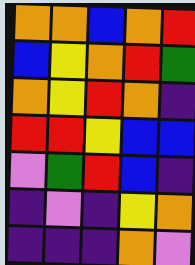[["orange", "orange", "blue", "orange", "red"], ["blue", "yellow", "orange", "red", "green"], ["orange", "yellow", "red", "orange", "indigo"], ["red", "red", "yellow", "blue", "blue"], ["violet", "green", "red", "blue", "indigo"], ["indigo", "violet", "indigo", "yellow", "orange"], ["indigo", "indigo", "indigo", "orange", "violet"]]